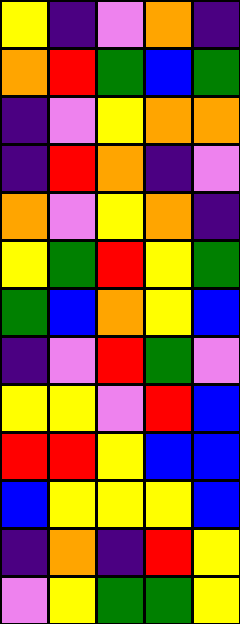[["yellow", "indigo", "violet", "orange", "indigo"], ["orange", "red", "green", "blue", "green"], ["indigo", "violet", "yellow", "orange", "orange"], ["indigo", "red", "orange", "indigo", "violet"], ["orange", "violet", "yellow", "orange", "indigo"], ["yellow", "green", "red", "yellow", "green"], ["green", "blue", "orange", "yellow", "blue"], ["indigo", "violet", "red", "green", "violet"], ["yellow", "yellow", "violet", "red", "blue"], ["red", "red", "yellow", "blue", "blue"], ["blue", "yellow", "yellow", "yellow", "blue"], ["indigo", "orange", "indigo", "red", "yellow"], ["violet", "yellow", "green", "green", "yellow"]]